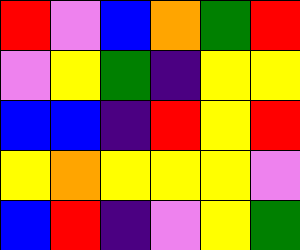[["red", "violet", "blue", "orange", "green", "red"], ["violet", "yellow", "green", "indigo", "yellow", "yellow"], ["blue", "blue", "indigo", "red", "yellow", "red"], ["yellow", "orange", "yellow", "yellow", "yellow", "violet"], ["blue", "red", "indigo", "violet", "yellow", "green"]]